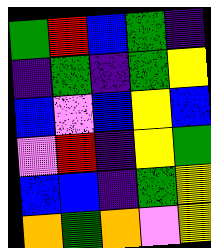[["green", "red", "blue", "green", "indigo"], ["indigo", "green", "indigo", "green", "yellow"], ["blue", "violet", "blue", "yellow", "blue"], ["violet", "red", "indigo", "yellow", "green"], ["blue", "blue", "indigo", "green", "yellow"], ["orange", "green", "orange", "violet", "yellow"]]